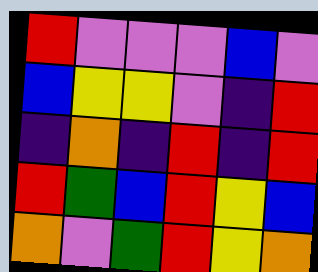[["red", "violet", "violet", "violet", "blue", "violet"], ["blue", "yellow", "yellow", "violet", "indigo", "red"], ["indigo", "orange", "indigo", "red", "indigo", "red"], ["red", "green", "blue", "red", "yellow", "blue"], ["orange", "violet", "green", "red", "yellow", "orange"]]